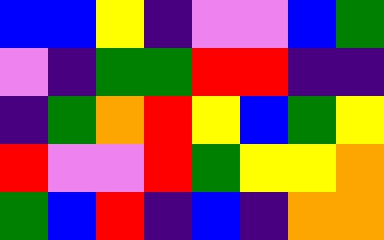[["blue", "blue", "yellow", "indigo", "violet", "violet", "blue", "green"], ["violet", "indigo", "green", "green", "red", "red", "indigo", "indigo"], ["indigo", "green", "orange", "red", "yellow", "blue", "green", "yellow"], ["red", "violet", "violet", "red", "green", "yellow", "yellow", "orange"], ["green", "blue", "red", "indigo", "blue", "indigo", "orange", "orange"]]